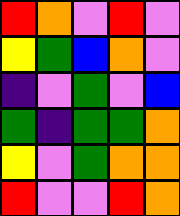[["red", "orange", "violet", "red", "violet"], ["yellow", "green", "blue", "orange", "violet"], ["indigo", "violet", "green", "violet", "blue"], ["green", "indigo", "green", "green", "orange"], ["yellow", "violet", "green", "orange", "orange"], ["red", "violet", "violet", "red", "orange"]]